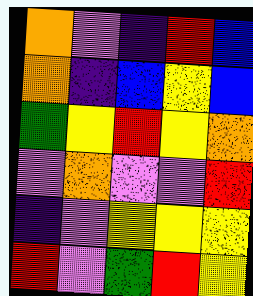[["orange", "violet", "indigo", "red", "blue"], ["orange", "indigo", "blue", "yellow", "blue"], ["green", "yellow", "red", "yellow", "orange"], ["violet", "orange", "violet", "violet", "red"], ["indigo", "violet", "yellow", "yellow", "yellow"], ["red", "violet", "green", "red", "yellow"]]